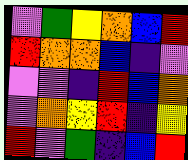[["violet", "green", "yellow", "orange", "blue", "red"], ["red", "orange", "orange", "blue", "indigo", "violet"], ["violet", "violet", "indigo", "red", "blue", "orange"], ["violet", "orange", "yellow", "red", "indigo", "yellow"], ["red", "violet", "green", "indigo", "blue", "red"]]